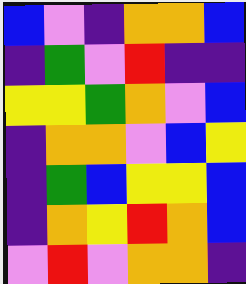[["blue", "violet", "indigo", "orange", "orange", "blue"], ["indigo", "green", "violet", "red", "indigo", "indigo"], ["yellow", "yellow", "green", "orange", "violet", "blue"], ["indigo", "orange", "orange", "violet", "blue", "yellow"], ["indigo", "green", "blue", "yellow", "yellow", "blue"], ["indigo", "orange", "yellow", "red", "orange", "blue"], ["violet", "red", "violet", "orange", "orange", "indigo"]]